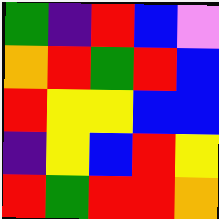[["green", "indigo", "red", "blue", "violet"], ["orange", "red", "green", "red", "blue"], ["red", "yellow", "yellow", "blue", "blue"], ["indigo", "yellow", "blue", "red", "yellow"], ["red", "green", "red", "red", "orange"]]